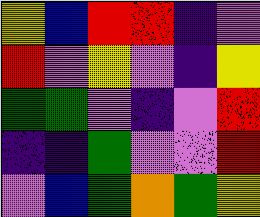[["yellow", "blue", "red", "red", "indigo", "violet"], ["red", "violet", "yellow", "violet", "indigo", "yellow"], ["green", "green", "violet", "indigo", "violet", "red"], ["indigo", "indigo", "green", "violet", "violet", "red"], ["violet", "blue", "green", "orange", "green", "yellow"]]